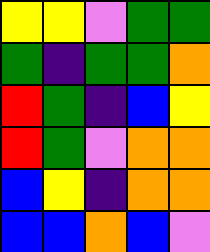[["yellow", "yellow", "violet", "green", "green"], ["green", "indigo", "green", "green", "orange"], ["red", "green", "indigo", "blue", "yellow"], ["red", "green", "violet", "orange", "orange"], ["blue", "yellow", "indigo", "orange", "orange"], ["blue", "blue", "orange", "blue", "violet"]]